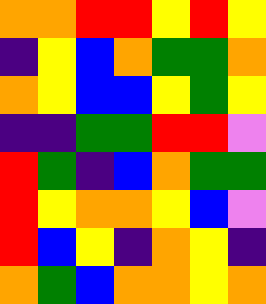[["orange", "orange", "red", "red", "yellow", "red", "yellow"], ["indigo", "yellow", "blue", "orange", "green", "green", "orange"], ["orange", "yellow", "blue", "blue", "yellow", "green", "yellow"], ["indigo", "indigo", "green", "green", "red", "red", "violet"], ["red", "green", "indigo", "blue", "orange", "green", "green"], ["red", "yellow", "orange", "orange", "yellow", "blue", "violet"], ["red", "blue", "yellow", "indigo", "orange", "yellow", "indigo"], ["orange", "green", "blue", "orange", "orange", "yellow", "orange"]]